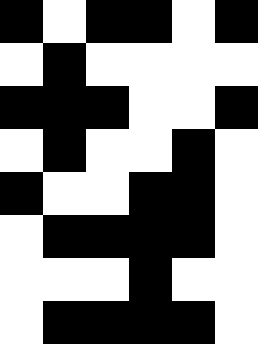[["black", "white", "black", "black", "white", "black"], ["white", "black", "white", "white", "white", "white"], ["black", "black", "black", "white", "white", "black"], ["white", "black", "white", "white", "black", "white"], ["black", "white", "white", "black", "black", "white"], ["white", "black", "black", "black", "black", "white"], ["white", "white", "white", "black", "white", "white"], ["white", "black", "black", "black", "black", "white"]]